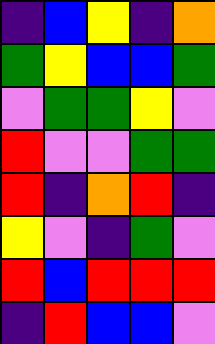[["indigo", "blue", "yellow", "indigo", "orange"], ["green", "yellow", "blue", "blue", "green"], ["violet", "green", "green", "yellow", "violet"], ["red", "violet", "violet", "green", "green"], ["red", "indigo", "orange", "red", "indigo"], ["yellow", "violet", "indigo", "green", "violet"], ["red", "blue", "red", "red", "red"], ["indigo", "red", "blue", "blue", "violet"]]